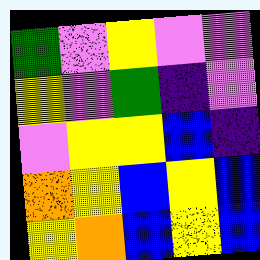[["green", "violet", "yellow", "violet", "violet"], ["yellow", "violet", "green", "indigo", "violet"], ["violet", "yellow", "yellow", "blue", "indigo"], ["orange", "yellow", "blue", "yellow", "blue"], ["yellow", "orange", "blue", "yellow", "blue"]]